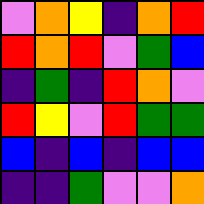[["violet", "orange", "yellow", "indigo", "orange", "red"], ["red", "orange", "red", "violet", "green", "blue"], ["indigo", "green", "indigo", "red", "orange", "violet"], ["red", "yellow", "violet", "red", "green", "green"], ["blue", "indigo", "blue", "indigo", "blue", "blue"], ["indigo", "indigo", "green", "violet", "violet", "orange"]]